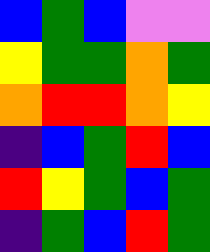[["blue", "green", "blue", "violet", "violet"], ["yellow", "green", "green", "orange", "green"], ["orange", "red", "red", "orange", "yellow"], ["indigo", "blue", "green", "red", "blue"], ["red", "yellow", "green", "blue", "green"], ["indigo", "green", "blue", "red", "green"]]